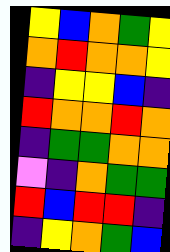[["yellow", "blue", "orange", "green", "yellow"], ["orange", "red", "orange", "orange", "yellow"], ["indigo", "yellow", "yellow", "blue", "indigo"], ["red", "orange", "orange", "red", "orange"], ["indigo", "green", "green", "orange", "orange"], ["violet", "indigo", "orange", "green", "green"], ["red", "blue", "red", "red", "indigo"], ["indigo", "yellow", "orange", "green", "blue"]]